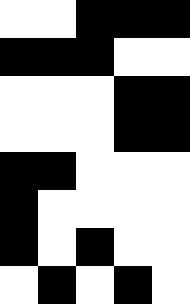[["white", "white", "black", "black", "black"], ["black", "black", "black", "white", "white"], ["white", "white", "white", "black", "black"], ["white", "white", "white", "black", "black"], ["black", "black", "white", "white", "white"], ["black", "white", "white", "white", "white"], ["black", "white", "black", "white", "white"], ["white", "black", "white", "black", "white"]]